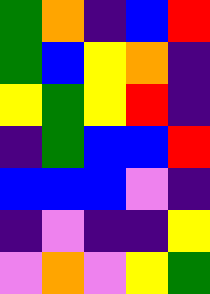[["green", "orange", "indigo", "blue", "red"], ["green", "blue", "yellow", "orange", "indigo"], ["yellow", "green", "yellow", "red", "indigo"], ["indigo", "green", "blue", "blue", "red"], ["blue", "blue", "blue", "violet", "indigo"], ["indigo", "violet", "indigo", "indigo", "yellow"], ["violet", "orange", "violet", "yellow", "green"]]